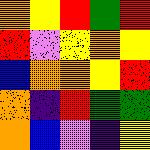[["orange", "yellow", "red", "green", "red"], ["red", "violet", "yellow", "orange", "yellow"], ["blue", "orange", "orange", "yellow", "red"], ["orange", "indigo", "red", "green", "green"], ["orange", "blue", "violet", "indigo", "yellow"]]